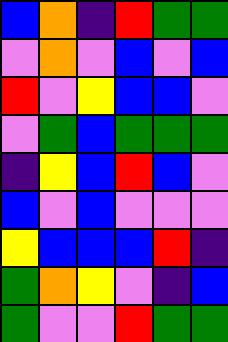[["blue", "orange", "indigo", "red", "green", "green"], ["violet", "orange", "violet", "blue", "violet", "blue"], ["red", "violet", "yellow", "blue", "blue", "violet"], ["violet", "green", "blue", "green", "green", "green"], ["indigo", "yellow", "blue", "red", "blue", "violet"], ["blue", "violet", "blue", "violet", "violet", "violet"], ["yellow", "blue", "blue", "blue", "red", "indigo"], ["green", "orange", "yellow", "violet", "indigo", "blue"], ["green", "violet", "violet", "red", "green", "green"]]